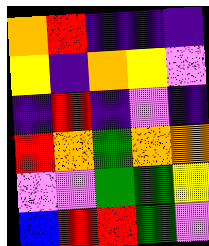[["orange", "red", "indigo", "indigo", "indigo"], ["yellow", "indigo", "orange", "yellow", "violet"], ["indigo", "red", "indigo", "violet", "indigo"], ["red", "orange", "green", "orange", "orange"], ["violet", "violet", "green", "green", "yellow"], ["blue", "red", "red", "green", "violet"]]